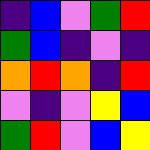[["indigo", "blue", "violet", "green", "red"], ["green", "blue", "indigo", "violet", "indigo"], ["orange", "red", "orange", "indigo", "red"], ["violet", "indigo", "violet", "yellow", "blue"], ["green", "red", "violet", "blue", "yellow"]]